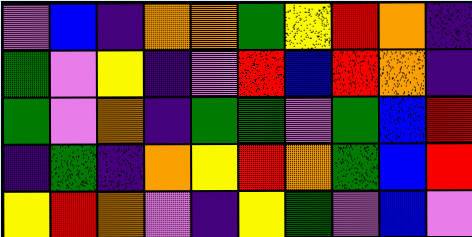[["violet", "blue", "indigo", "orange", "orange", "green", "yellow", "red", "orange", "indigo"], ["green", "violet", "yellow", "indigo", "violet", "red", "blue", "red", "orange", "indigo"], ["green", "violet", "orange", "indigo", "green", "green", "violet", "green", "blue", "red"], ["indigo", "green", "indigo", "orange", "yellow", "red", "orange", "green", "blue", "red"], ["yellow", "red", "orange", "violet", "indigo", "yellow", "green", "violet", "blue", "violet"]]